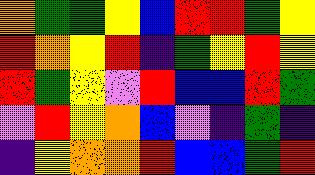[["orange", "green", "green", "yellow", "blue", "red", "red", "green", "yellow"], ["red", "orange", "yellow", "red", "indigo", "green", "yellow", "red", "yellow"], ["red", "green", "yellow", "violet", "red", "blue", "blue", "red", "green"], ["violet", "red", "yellow", "orange", "blue", "violet", "indigo", "green", "indigo"], ["indigo", "yellow", "orange", "orange", "red", "blue", "blue", "green", "red"]]